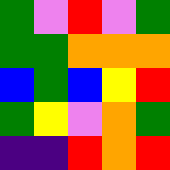[["green", "violet", "red", "violet", "green"], ["green", "green", "orange", "orange", "orange"], ["blue", "green", "blue", "yellow", "red"], ["green", "yellow", "violet", "orange", "green"], ["indigo", "indigo", "red", "orange", "red"]]